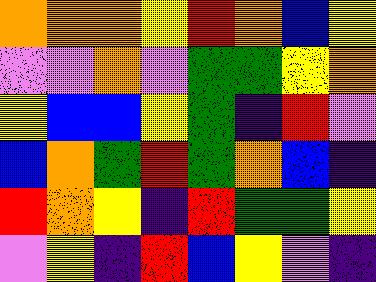[["orange", "orange", "orange", "yellow", "red", "orange", "blue", "yellow"], ["violet", "violet", "orange", "violet", "green", "green", "yellow", "orange"], ["yellow", "blue", "blue", "yellow", "green", "indigo", "red", "violet"], ["blue", "orange", "green", "red", "green", "orange", "blue", "indigo"], ["red", "orange", "yellow", "indigo", "red", "green", "green", "yellow"], ["violet", "yellow", "indigo", "red", "blue", "yellow", "violet", "indigo"]]